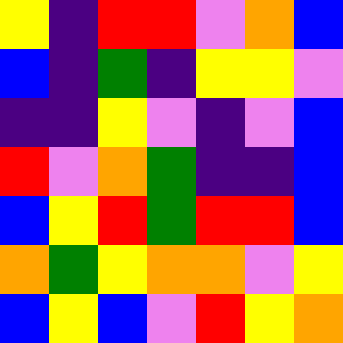[["yellow", "indigo", "red", "red", "violet", "orange", "blue"], ["blue", "indigo", "green", "indigo", "yellow", "yellow", "violet"], ["indigo", "indigo", "yellow", "violet", "indigo", "violet", "blue"], ["red", "violet", "orange", "green", "indigo", "indigo", "blue"], ["blue", "yellow", "red", "green", "red", "red", "blue"], ["orange", "green", "yellow", "orange", "orange", "violet", "yellow"], ["blue", "yellow", "blue", "violet", "red", "yellow", "orange"]]